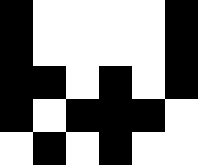[["black", "white", "white", "white", "white", "black"], ["black", "white", "white", "white", "white", "black"], ["black", "black", "white", "black", "white", "black"], ["black", "white", "black", "black", "black", "white"], ["white", "black", "white", "black", "white", "white"]]